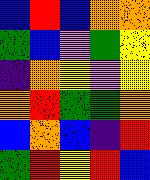[["blue", "red", "blue", "orange", "orange"], ["green", "blue", "violet", "green", "yellow"], ["indigo", "orange", "yellow", "violet", "yellow"], ["orange", "red", "green", "green", "orange"], ["blue", "orange", "blue", "indigo", "red"], ["green", "red", "yellow", "red", "blue"]]